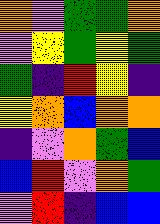[["orange", "violet", "green", "green", "orange"], ["violet", "yellow", "green", "yellow", "green"], ["green", "indigo", "red", "yellow", "indigo"], ["yellow", "orange", "blue", "orange", "orange"], ["indigo", "violet", "orange", "green", "blue"], ["blue", "red", "violet", "orange", "green"], ["violet", "red", "indigo", "blue", "blue"]]